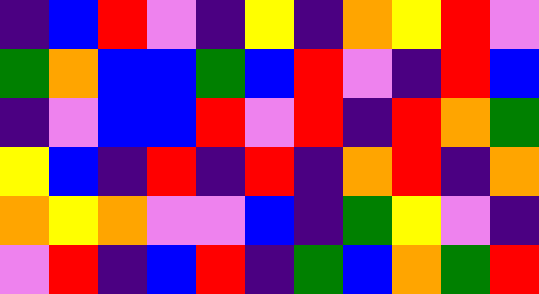[["indigo", "blue", "red", "violet", "indigo", "yellow", "indigo", "orange", "yellow", "red", "violet"], ["green", "orange", "blue", "blue", "green", "blue", "red", "violet", "indigo", "red", "blue"], ["indigo", "violet", "blue", "blue", "red", "violet", "red", "indigo", "red", "orange", "green"], ["yellow", "blue", "indigo", "red", "indigo", "red", "indigo", "orange", "red", "indigo", "orange"], ["orange", "yellow", "orange", "violet", "violet", "blue", "indigo", "green", "yellow", "violet", "indigo"], ["violet", "red", "indigo", "blue", "red", "indigo", "green", "blue", "orange", "green", "red"]]